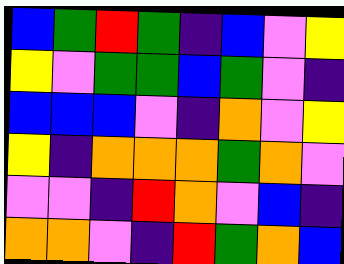[["blue", "green", "red", "green", "indigo", "blue", "violet", "yellow"], ["yellow", "violet", "green", "green", "blue", "green", "violet", "indigo"], ["blue", "blue", "blue", "violet", "indigo", "orange", "violet", "yellow"], ["yellow", "indigo", "orange", "orange", "orange", "green", "orange", "violet"], ["violet", "violet", "indigo", "red", "orange", "violet", "blue", "indigo"], ["orange", "orange", "violet", "indigo", "red", "green", "orange", "blue"]]